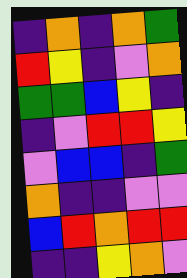[["indigo", "orange", "indigo", "orange", "green"], ["red", "yellow", "indigo", "violet", "orange"], ["green", "green", "blue", "yellow", "indigo"], ["indigo", "violet", "red", "red", "yellow"], ["violet", "blue", "blue", "indigo", "green"], ["orange", "indigo", "indigo", "violet", "violet"], ["blue", "red", "orange", "red", "red"], ["indigo", "indigo", "yellow", "orange", "violet"]]